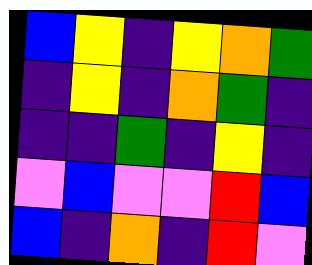[["blue", "yellow", "indigo", "yellow", "orange", "green"], ["indigo", "yellow", "indigo", "orange", "green", "indigo"], ["indigo", "indigo", "green", "indigo", "yellow", "indigo"], ["violet", "blue", "violet", "violet", "red", "blue"], ["blue", "indigo", "orange", "indigo", "red", "violet"]]